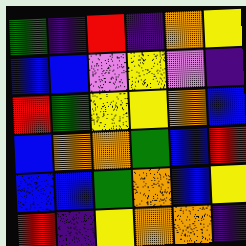[["green", "indigo", "red", "indigo", "orange", "yellow"], ["blue", "blue", "violet", "yellow", "violet", "indigo"], ["red", "green", "yellow", "yellow", "orange", "blue"], ["blue", "orange", "orange", "green", "blue", "red"], ["blue", "blue", "green", "orange", "blue", "yellow"], ["red", "indigo", "yellow", "orange", "orange", "indigo"]]